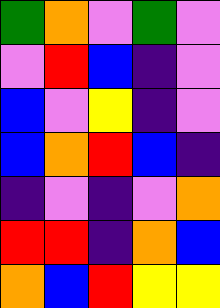[["green", "orange", "violet", "green", "violet"], ["violet", "red", "blue", "indigo", "violet"], ["blue", "violet", "yellow", "indigo", "violet"], ["blue", "orange", "red", "blue", "indigo"], ["indigo", "violet", "indigo", "violet", "orange"], ["red", "red", "indigo", "orange", "blue"], ["orange", "blue", "red", "yellow", "yellow"]]